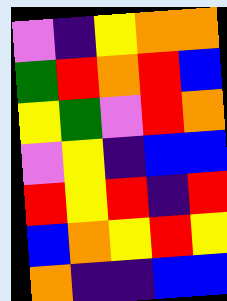[["violet", "indigo", "yellow", "orange", "orange"], ["green", "red", "orange", "red", "blue"], ["yellow", "green", "violet", "red", "orange"], ["violet", "yellow", "indigo", "blue", "blue"], ["red", "yellow", "red", "indigo", "red"], ["blue", "orange", "yellow", "red", "yellow"], ["orange", "indigo", "indigo", "blue", "blue"]]